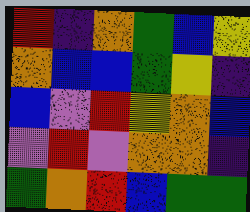[["red", "indigo", "orange", "green", "blue", "yellow"], ["orange", "blue", "blue", "green", "yellow", "indigo"], ["blue", "violet", "red", "yellow", "orange", "blue"], ["violet", "red", "violet", "orange", "orange", "indigo"], ["green", "orange", "red", "blue", "green", "green"]]